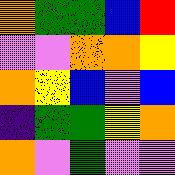[["orange", "green", "green", "blue", "red"], ["violet", "violet", "orange", "orange", "yellow"], ["orange", "yellow", "blue", "violet", "blue"], ["indigo", "green", "green", "yellow", "orange"], ["orange", "violet", "green", "violet", "violet"]]